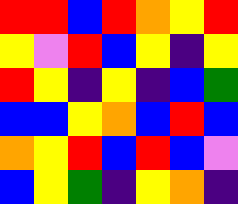[["red", "red", "blue", "red", "orange", "yellow", "red"], ["yellow", "violet", "red", "blue", "yellow", "indigo", "yellow"], ["red", "yellow", "indigo", "yellow", "indigo", "blue", "green"], ["blue", "blue", "yellow", "orange", "blue", "red", "blue"], ["orange", "yellow", "red", "blue", "red", "blue", "violet"], ["blue", "yellow", "green", "indigo", "yellow", "orange", "indigo"]]